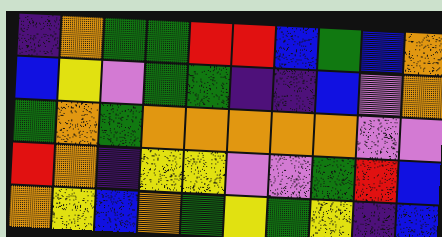[["indigo", "orange", "green", "green", "red", "red", "blue", "green", "blue", "orange"], ["blue", "yellow", "violet", "green", "green", "indigo", "indigo", "blue", "violet", "orange"], ["green", "orange", "green", "orange", "orange", "orange", "orange", "orange", "violet", "violet"], ["red", "orange", "indigo", "yellow", "yellow", "violet", "violet", "green", "red", "blue"], ["orange", "yellow", "blue", "orange", "green", "yellow", "green", "yellow", "indigo", "blue"]]